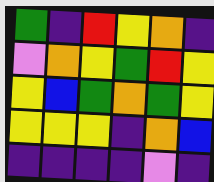[["green", "indigo", "red", "yellow", "orange", "indigo"], ["violet", "orange", "yellow", "green", "red", "yellow"], ["yellow", "blue", "green", "orange", "green", "yellow"], ["yellow", "yellow", "yellow", "indigo", "orange", "blue"], ["indigo", "indigo", "indigo", "indigo", "violet", "indigo"]]